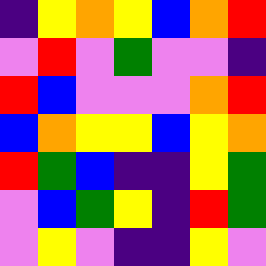[["indigo", "yellow", "orange", "yellow", "blue", "orange", "red"], ["violet", "red", "violet", "green", "violet", "violet", "indigo"], ["red", "blue", "violet", "violet", "violet", "orange", "red"], ["blue", "orange", "yellow", "yellow", "blue", "yellow", "orange"], ["red", "green", "blue", "indigo", "indigo", "yellow", "green"], ["violet", "blue", "green", "yellow", "indigo", "red", "green"], ["violet", "yellow", "violet", "indigo", "indigo", "yellow", "violet"]]